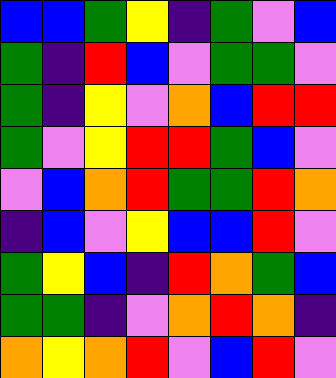[["blue", "blue", "green", "yellow", "indigo", "green", "violet", "blue"], ["green", "indigo", "red", "blue", "violet", "green", "green", "violet"], ["green", "indigo", "yellow", "violet", "orange", "blue", "red", "red"], ["green", "violet", "yellow", "red", "red", "green", "blue", "violet"], ["violet", "blue", "orange", "red", "green", "green", "red", "orange"], ["indigo", "blue", "violet", "yellow", "blue", "blue", "red", "violet"], ["green", "yellow", "blue", "indigo", "red", "orange", "green", "blue"], ["green", "green", "indigo", "violet", "orange", "red", "orange", "indigo"], ["orange", "yellow", "orange", "red", "violet", "blue", "red", "violet"]]